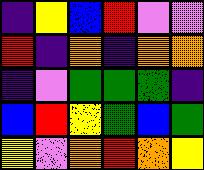[["indigo", "yellow", "blue", "red", "violet", "violet"], ["red", "indigo", "orange", "indigo", "orange", "orange"], ["indigo", "violet", "green", "green", "green", "indigo"], ["blue", "red", "yellow", "green", "blue", "green"], ["yellow", "violet", "orange", "red", "orange", "yellow"]]